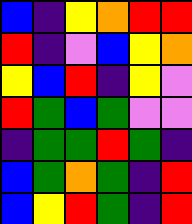[["blue", "indigo", "yellow", "orange", "red", "red"], ["red", "indigo", "violet", "blue", "yellow", "orange"], ["yellow", "blue", "red", "indigo", "yellow", "violet"], ["red", "green", "blue", "green", "violet", "violet"], ["indigo", "green", "green", "red", "green", "indigo"], ["blue", "green", "orange", "green", "indigo", "red"], ["blue", "yellow", "red", "green", "indigo", "red"]]